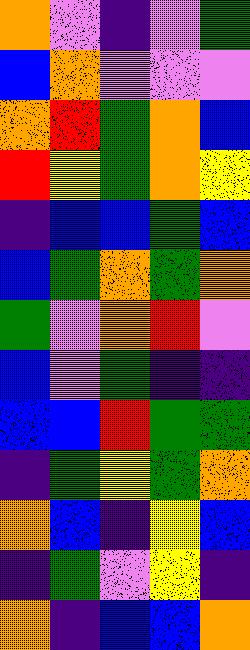[["orange", "violet", "indigo", "violet", "green"], ["blue", "orange", "violet", "violet", "violet"], ["orange", "red", "green", "orange", "blue"], ["red", "yellow", "green", "orange", "yellow"], ["indigo", "blue", "blue", "green", "blue"], ["blue", "green", "orange", "green", "orange"], ["green", "violet", "orange", "red", "violet"], ["blue", "violet", "green", "indigo", "indigo"], ["blue", "blue", "red", "green", "green"], ["indigo", "green", "yellow", "green", "orange"], ["orange", "blue", "indigo", "yellow", "blue"], ["indigo", "green", "violet", "yellow", "indigo"], ["orange", "indigo", "blue", "blue", "orange"]]